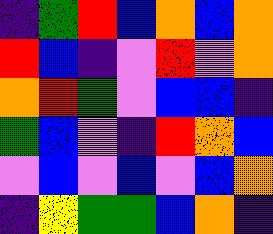[["indigo", "green", "red", "blue", "orange", "blue", "orange"], ["red", "blue", "indigo", "violet", "red", "violet", "orange"], ["orange", "red", "green", "violet", "blue", "blue", "indigo"], ["green", "blue", "violet", "indigo", "red", "orange", "blue"], ["violet", "blue", "violet", "blue", "violet", "blue", "orange"], ["indigo", "yellow", "green", "green", "blue", "orange", "indigo"]]